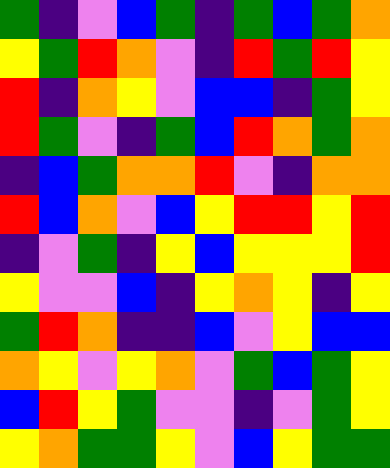[["green", "indigo", "violet", "blue", "green", "indigo", "green", "blue", "green", "orange"], ["yellow", "green", "red", "orange", "violet", "indigo", "red", "green", "red", "yellow"], ["red", "indigo", "orange", "yellow", "violet", "blue", "blue", "indigo", "green", "yellow"], ["red", "green", "violet", "indigo", "green", "blue", "red", "orange", "green", "orange"], ["indigo", "blue", "green", "orange", "orange", "red", "violet", "indigo", "orange", "orange"], ["red", "blue", "orange", "violet", "blue", "yellow", "red", "red", "yellow", "red"], ["indigo", "violet", "green", "indigo", "yellow", "blue", "yellow", "yellow", "yellow", "red"], ["yellow", "violet", "violet", "blue", "indigo", "yellow", "orange", "yellow", "indigo", "yellow"], ["green", "red", "orange", "indigo", "indigo", "blue", "violet", "yellow", "blue", "blue"], ["orange", "yellow", "violet", "yellow", "orange", "violet", "green", "blue", "green", "yellow"], ["blue", "red", "yellow", "green", "violet", "violet", "indigo", "violet", "green", "yellow"], ["yellow", "orange", "green", "green", "yellow", "violet", "blue", "yellow", "green", "green"]]